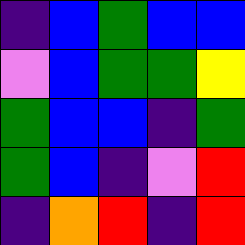[["indigo", "blue", "green", "blue", "blue"], ["violet", "blue", "green", "green", "yellow"], ["green", "blue", "blue", "indigo", "green"], ["green", "blue", "indigo", "violet", "red"], ["indigo", "orange", "red", "indigo", "red"]]